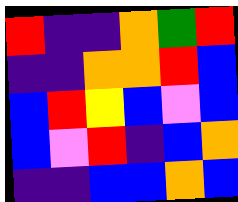[["red", "indigo", "indigo", "orange", "green", "red"], ["indigo", "indigo", "orange", "orange", "red", "blue"], ["blue", "red", "yellow", "blue", "violet", "blue"], ["blue", "violet", "red", "indigo", "blue", "orange"], ["indigo", "indigo", "blue", "blue", "orange", "blue"]]